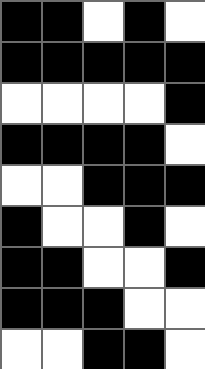[["black", "black", "white", "black", "white"], ["black", "black", "black", "black", "black"], ["white", "white", "white", "white", "black"], ["black", "black", "black", "black", "white"], ["white", "white", "black", "black", "black"], ["black", "white", "white", "black", "white"], ["black", "black", "white", "white", "black"], ["black", "black", "black", "white", "white"], ["white", "white", "black", "black", "white"]]